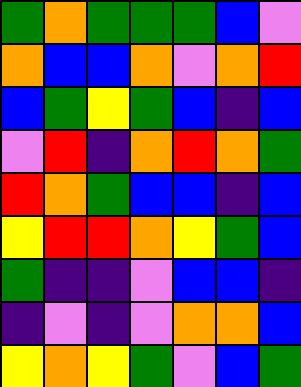[["green", "orange", "green", "green", "green", "blue", "violet"], ["orange", "blue", "blue", "orange", "violet", "orange", "red"], ["blue", "green", "yellow", "green", "blue", "indigo", "blue"], ["violet", "red", "indigo", "orange", "red", "orange", "green"], ["red", "orange", "green", "blue", "blue", "indigo", "blue"], ["yellow", "red", "red", "orange", "yellow", "green", "blue"], ["green", "indigo", "indigo", "violet", "blue", "blue", "indigo"], ["indigo", "violet", "indigo", "violet", "orange", "orange", "blue"], ["yellow", "orange", "yellow", "green", "violet", "blue", "green"]]